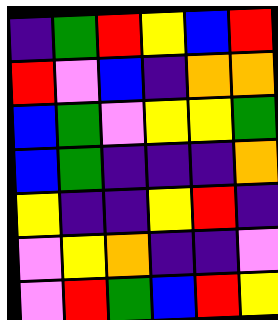[["indigo", "green", "red", "yellow", "blue", "red"], ["red", "violet", "blue", "indigo", "orange", "orange"], ["blue", "green", "violet", "yellow", "yellow", "green"], ["blue", "green", "indigo", "indigo", "indigo", "orange"], ["yellow", "indigo", "indigo", "yellow", "red", "indigo"], ["violet", "yellow", "orange", "indigo", "indigo", "violet"], ["violet", "red", "green", "blue", "red", "yellow"]]